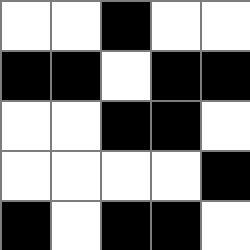[["white", "white", "black", "white", "white"], ["black", "black", "white", "black", "black"], ["white", "white", "black", "black", "white"], ["white", "white", "white", "white", "black"], ["black", "white", "black", "black", "white"]]